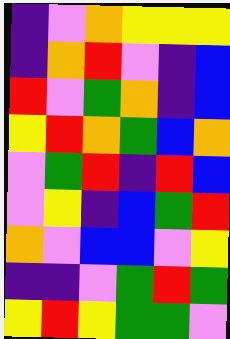[["indigo", "violet", "orange", "yellow", "yellow", "yellow"], ["indigo", "orange", "red", "violet", "indigo", "blue"], ["red", "violet", "green", "orange", "indigo", "blue"], ["yellow", "red", "orange", "green", "blue", "orange"], ["violet", "green", "red", "indigo", "red", "blue"], ["violet", "yellow", "indigo", "blue", "green", "red"], ["orange", "violet", "blue", "blue", "violet", "yellow"], ["indigo", "indigo", "violet", "green", "red", "green"], ["yellow", "red", "yellow", "green", "green", "violet"]]